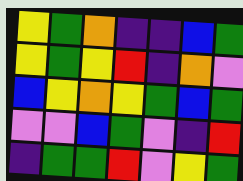[["yellow", "green", "orange", "indigo", "indigo", "blue", "green"], ["yellow", "green", "yellow", "red", "indigo", "orange", "violet"], ["blue", "yellow", "orange", "yellow", "green", "blue", "green"], ["violet", "violet", "blue", "green", "violet", "indigo", "red"], ["indigo", "green", "green", "red", "violet", "yellow", "green"]]